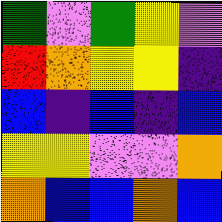[["green", "violet", "green", "yellow", "violet"], ["red", "orange", "yellow", "yellow", "indigo"], ["blue", "indigo", "blue", "indigo", "blue"], ["yellow", "yellow", "violet", "violet", "orange"], ["orange", "blue", "blue", "orange", "blue"]]